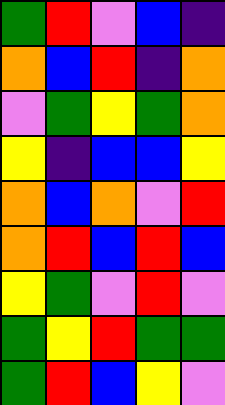[["green", "red", "violet", "blue", "indigo"], ["orange", "blue", "red", "indigo", "orange"], ["violet", "green", "yellow", "green", "orange"], ["yellow", "indigo", "blue", "blue", "yellow"], ["orange", "blue", "orange", "violet", "red"], ["orange", "red", "blue", "red", "blue"], ["yellow", "green", "violet", "red", "violet"], ["green", "yellow", "red", "green", "green"], ["green", "red", "blue", "yellow", "violet"]]